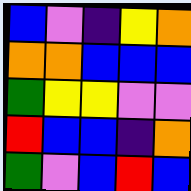[["blue", "violet", "indigo", "yellow", "orange"], ["orange", "orange", "blue", "blue", "blue"], ["green", "yellow", "yellow", "violet", "violet"], ["red", "blue", "blue", "indigo", "orange"], ["green", "violet", "blue", "red", "blue"]]